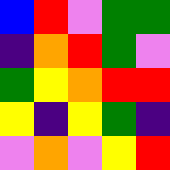[["blue", "red", "violet", "green", "green"], ["indigo", "orange", "red", "green", "violet"], ["green", "yellow", "orange", "red", "red"], ["yellow", "indigo", "yellow", "green", "indigo"], ["violet", "orange", "violet", "yellow", "red"]]